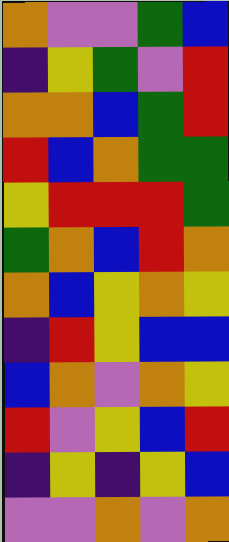[["orange", "violet", "violet", "green", "blue"], ["indigo", "yellow", "green", "violet", "red"], ["orange", "orange", "blue", "green", "red"], ["red", "blue", "orange", "green", "green"], ["yellow", "red", "red", "red", "green"], ["green", "orange", "blue", "red", "orange"], ["orange", "blue", "yellow", "orange", "yellow"], ["indigo", "red", "yellow", "blue", "blue"], ["blue", "orange", "violet", "orange", "yellow"], ["red", "violet", "yellow", "blue", "red"], ["indigo", "yellow", "indigo", "yellow", "blue"], ["violet", "violet", "orange", "violet", "orange"]]